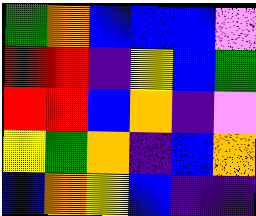[["green", "orange", "blue", "blue", "blue", "violet"], ["red", "red", "indigo", "yellow", "blue", "green"], ["red", "red", "blue", "orange", "indigo", "violet"], ["yellow", "green", "orange", "indigo", "blue", "orange"], ["blue", "orange", "yellow", "blue", "indigo", "indigo"]]